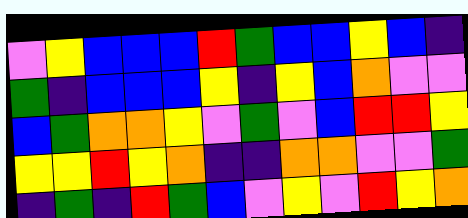[["violet", "yellow", "blue", "blue", "blue", "red", "green", "blue", "blue", "yellow", "blue", "indigo"], ["green", "indigo", "blue", "blue", "blue", "yellow", "indigo", "yellow", "blue", "orange", "violet", "violet"], ["blue", "green", "orange", "orange", "yellow", "violet", "green", "violet", "blue", "red", "red", "yellow"], ["yellow", "yellow", "red", "yellow", "orange", "indigo", "indigo", "orange", "orange", "violet", "violet", "green"], ["indigo", "green", "indigo", "red", "green", "blue", "violet", "yellow", "violet", "red", "yellow", "orange"]]